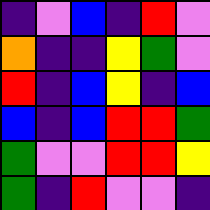[["indigo", "violet", "blue", "indigo", "red", "violet"], ["orange", "indigo", "indigo", "yellow", "green", "violet"], ["red", "indigo", "blue", "yellow", "indigo", "blue"], ["blue", "indigo", "blue", "red", "red", "green"], ["green", "violet", "violet", "red", "red", "yellow"], ["green", "indigo", "red", "violet", "violet", "indigo"]]